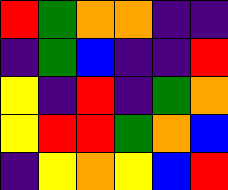[["red", "green", "orange", "orange", "indigo", "indigo"], ["indigo", "green", "blue", "indigo", "indigo", "red"], ["yellow", "indigo", "red", "indigo", "green", "orange"], ["yellow", "red", "red", "green", "orange", "blue"], ["indigo", "yellow", "orange", "yellow", "blue", "red"]]